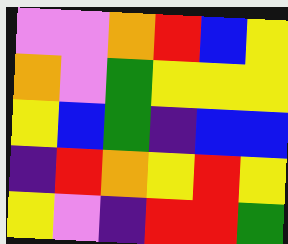[["violet", "violet", "orange", "red", "blue", "yellow"], ["orange", "violet", "green", "yellow", "yellow", "yellow"], ["yellow", "blue", "green", "indigo", "blue", "blue"], ["indigo", "red", "orange", "yellow", "red", "yellow"], ["yellow", "violet", "indigo", "red", "red", "green"]]